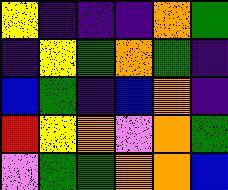[["yellow", "indigo", "indigo", "indigo", "orange", "green"], ["indigo", "yellow", "green", "orange", "green", "indigo"], ["blue", "green", "indigo", "blue", "orange", "indigo"], ["red", "yellow", "orange", "violet", "orange", "green"], ["violet", "green", "green", "orange", "orange", "blue"]]